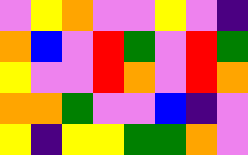[["violet", "yellow", "orange", "violet", "violet", "yellow", "violet", "indigo"], ["orange", "blue", "violet", "red", "green", "violet", "red", "green"], ["yellow", "violet", "violet", "red", "orange", "violet", "red", "orange"], ["orange", "orange", "green", "violet", "violet", "blue", "indigo", "violet"], ["yellow", "indigo", "yellow", "yellow", "green", "green", "orange", "violet"]]